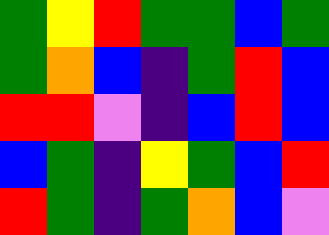[["green", "yellow", "red", "green", "green", "blue", "green"], ["green", "orange", "blue", "indigo", "green", "red", "blue"], ["red", "red", "violet", "indigo", "blue", "red", "blue"], ["blue", "green", "indigo", "yellow", "green", "blue", "red"], ["red", "green", "indigo", "green", "orange", "blue", "violet"]]